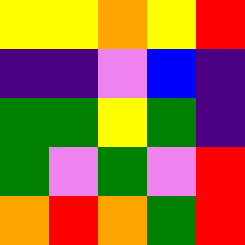[["yellow", "yellow", "orange", "yellow", "red"], ["indigo", "indigo", "violet", "blue", "indigo"], ["green", "green", "yellow", "green", "indigo"], ["green", "violet", "green", "violet", "red"], ["orange", "red", "orange", "green", "red"]]